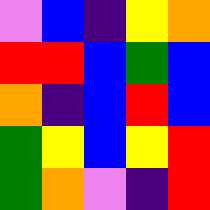[["violet", "blue", "indigo", "yellow", "orange"], ["red", "red", "blue", "green", "blue"], ["orange", "indigo", "blue", "red", "blue"], ["green", "yellow", "blue", "yellow", "red"], ["green", "orange", "violet", "indigo", "red"]]